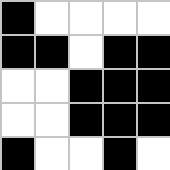[["black", "white", "white", "white", "white"], ["black", "black", "white", "black", "black"], ["white", "white", "black", "black", "black"], ["white", "white", "black", "black", "black"], ["black", "white", "white", "black", "white"]]